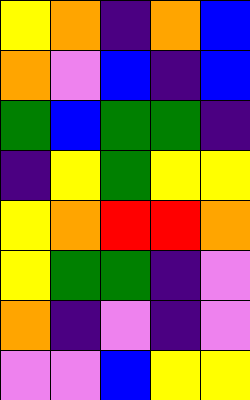[["yellow", "orange", "indigo", "orange", "blue"], ["orange", "violet", "blue", "indigo", "blue"], ["green", "blue", "green", "green", "indigo"], ["indigo", "yellow", "green", "yellow", "yellow"], ["yellow", "orange", "red", "red", "orange"], ["yellow", "green", "green", "indigo", "violet"], ["orange", "indigo", "violet", "indigo", "violet"], ["violet", "violet", "blue", "yellow", "yellow"]]